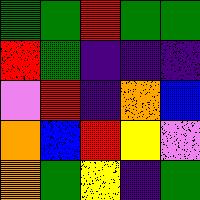[["green", "green", "red", "green", "green"], ["red", "green", "indigo", "indigo", "indigo"], ["violet", "red", "indigo", "orange", "blue"], ["orange", "blue", "red", "yellow", "violet"], ["orange", "green", "yellow", "indigo", "green"]]